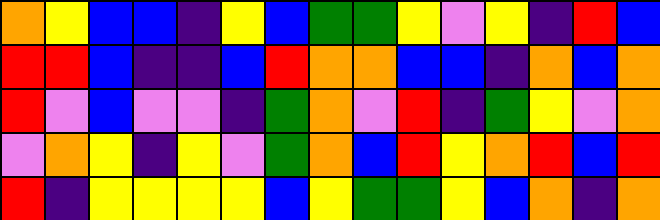[["orange", "yellow", "blue", "blue", "indigo", "yellow", "blue", "green", "green", "yellow", "violet", "yellow", "indigo", "red", "blue"], ["red", "red", "blue", "indigo", "indigo", "blue", "red", "orange", "orange", "blue", "blue", "indigo", "orange", "blue", "orange"], ["red", "violet", "blue", "violet", "violet", "indigo", "green", "orange", "violet", "red", "indigo", "green", "yellow", "violet", "orange"], ["violet", "orange", "yellow", "indigo", "yellow", "violet", "green", "orange", "blue", "red", "yellow", "orange", "red", "blue", "red"], ["red", "indigo", "yellow", "yellow", "yellow", "yellow", "blue", "yellow", "green", "green", "yellow", "blue", "orange", "indigo", "orange"]]